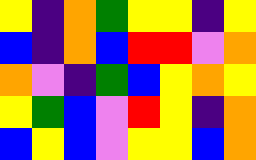[["yellow", "indigo", "orange", "green", "yellow", "yellow", "indigo", "yellow"], ["blue", "indigo", "orange", "blue", "red", "red", "violet", "orange"], ["orange", "violet", "indigo", "green", "blue", "yellow", "orange", "yellow"], ["yellow", "green", "blue", "violet", "red", "yellow", "indigo", "orange"], ["blue", "yellow", "blue", "violet", "yellow", "yellow", "blue", "orange"]]